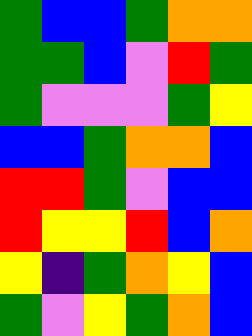[["green", "blue", "blue", "green", "orange", "orange"], ["green", "green", "blue", "violet", "red", "green"], ["green", "violet", "violet", "violet", "green", "yellow"], ["blue", "blue", "green", "orange", "orange", "blue"], ["red", "red", "green", "violet", "blue", "blue"], ["red", "yellow", "yellow", "red", "blue", "orange"], ["yellow", "indigo", "green", "orange", "yellow", "blue"], ["green", "violet", "yellow", "green", "orange", "blue"]]